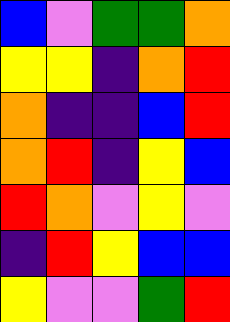[["blue", "violet", "green", "green", "orange"], ["yellow", "yellow", "indigo", "orange", "red"], ["orange", "indigo", "indigo", "blue", "red"], ["orange", "red", "indigo", "yellow", "blue"], ["red", "orange", "violet", "yellow", "violet"], ["indigo", "red", "yellow", "blue", "blue"], ["yellow", "violet", "violet", "green", "red"]]